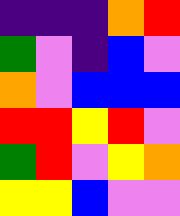[["indigo", "indigo", "indigo", "orange", "red"], ["green", "violet", "indigo", "blue", "violet"], ["orange", "violet", "blue", "blue", "blue"], ["red", "red", "yellow", "red", "violet"], ["green", "red", "violet", "yellow", "orange"], ["yellow", "yellow", "blue", "violet", "violet"]]